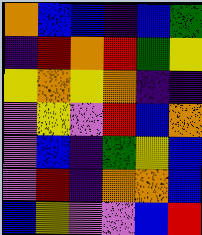[["orange", "blue", "blue", "indigo", "blue", "green"], ["indigo", "red", "orange", "red", "green", "yellow"], ["yellow", "orange", "yellow", "orange", "indigo", "indigo"], ["violet", "yellow", "violet", "red", "blue", "orange"], ["violet", "blue", "indigo", "green", "yellow", "blue"], ["violet", "red", "indigo", "orange", "orange", "blue"], ["blue", "yellow", "violet", "violet", "blue", "red"]]